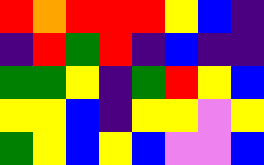[["red", "orange", "red", "red", "red", "yellow", "blue", "indigo"], ["indigo", "red", "green", "red", "indigo", "blue", "indigo", "indigo"], ["green", "green", "yellow", "indigo", "green", "red", "yellow", "blue"], ["yellow", "yellow", "blue", "indigo", "yellow", "yellow", "violet", "yellow"], ["green", "yellow", "blue", "yellow", "blue", "violet", "violet", "blue"]]